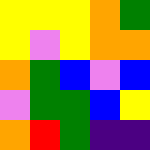[["yellow", "yellow", "yellow", "orange", "green"], ["yellow", "violet", "yellow", "orange", "orange"], ["orange", "green", "blue", "violet", "blue"], ["violet", "green", "green", "blue", "yellow"], ["orange", "red", "green", "indigo", "indigo"]]